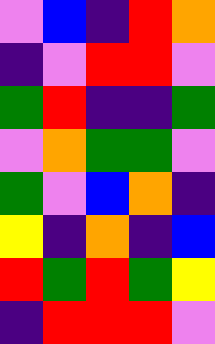[["violet", "blue", "indigo", "red", "orange"], ["indigo", "violet", "red", "red", "violet"], ["green", "red", "indigo", "indigo", "green"], ["violet", "orange", "green", "green", "violet"], ["green", "violet", "blue", "orange", "indigo"], ["yellow", "indigo", "orange", "indigo", "blue"], ["red", "green", "red", "green", "yellow"], ["indigo", "red", "red", "red", "violet"]]